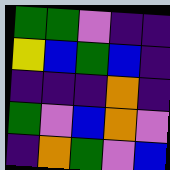[["green", "green", "violet", "indigo", "indigo"], ["yellow", "blue", "green", "blue", "indigo"], ["indigo", "indigo", "indigo", "orange", "indigo"], ["green", "violet", "blue", "orange", "violet"], ["indigo", "orange", "green", "violet", "blue"]]